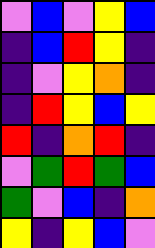[["violet", "blue", "violet", "yellow", "blue"], ["indigo", "blue", "red", "yellow", "indigo"], ["indigo", "violet", "yellow", "orange", "indigo"], ["indigo", "red", "yellow", "blue", "yellow"], ["red", "indigo", "orange", "red", "indigo"], ["violet", "green", "red", "green", "blue"], ["green", "violet", "blue", "indigo", "orange"], ["yellow", "indigo", "yellow", "blue", "violet"]]